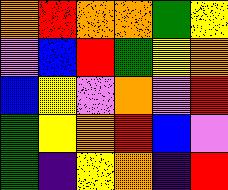[["orange", "red", "orange", "orange", "green", "yellow"], ["violet", "blue", "red", "green", "yellow", "orange"], ["blue", "yellow", "violet", "orange", "violet", "red"], ["green", "yellow", "orange", "red", "blue", "violet"], ["green", "indigo", "yellow", "orange", "indigo", "red"]]